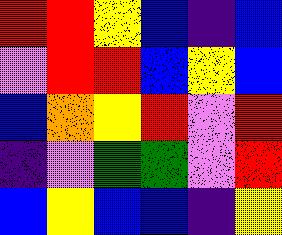[["red", "red", "yellow", "blue", "indigo", "blue"], ["violet", "red", "red", "blue", "yellow", "blue"], ["blue", "orange", "yellow", "red", "violet", "red"], ["indigo", "violet", "green", "green", "violet", "red"], ["blue", "yellow", "blue", "blue", "indigo", "yellow"]]